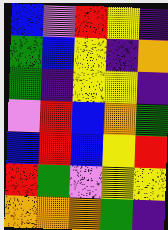[["blue", "violet", "red", "yellow", "indigo"], ["green", "blue", "yellow", "indigo", "orange"], ["green", "indigo", "yellow", "yellow", "indigo"], ["violet", "red", "blue", "orange", "green"], ["blue", "red", "blue", "yellow", "red"], ["red", "green", "violet", "yellow", "yellow"], ["orange", "orange", "orange", "green", "indigo"]]